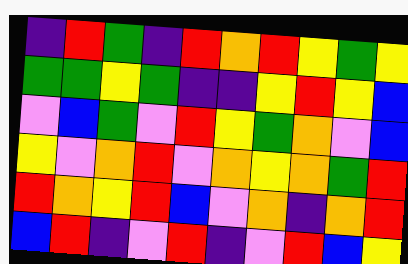[["indigo", "red", "green", "indigo", "red", "orange", "red", "yellow", "green", "yellow"], ["green", "green", "yellow", "green", "indigo", "indigo", "yellow", "red", "yellow", "blue"], ["violet", "blue", "green", "violet", "red", "yellow", "green", "orange", "violet", "blue"], ["yellow", "violet", "orange", "red", "violet", "orange", "yellow", "orange", "green", "red"], ["red", "orange", "yellow", "red", "blue", "violet", "orange", "indigo", "orange", "red"], ["blue", "red", "indigo", "violet", "red", "indigo", "violet", "red", "blue", "yellow"]]